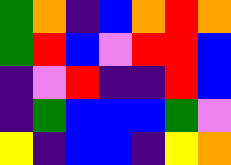[["green", "orange", "indigo", "blue", "orange", "red", "orange"], ["green", "red", "blue", "violet", "red", "red", "blue"], ["indigo", "violet", "red", "indigo", "indigo", "red", "blue"], ["indigo", "green", "blue", "blue", "blue", "green", "violet"], ["yellow", "indigo", "blue", "blue", "indigo", "yellow", "orange"]]